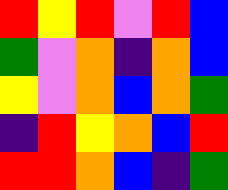[["red", "yellow", "red", "violet", "red", "blue"], ["green", "violet", "orange", "indigo", "orange", "blue"], ["yellow", "violet", "orange", "blue", "orange", "green"], ["indigo", "red", "yellow", "orange", "blue", "red"], ["red", "red", "orange", "blue", "indigo", "green"]]